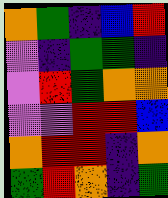[["orange", "green", "indigo", "blue", "red"], ["violet", "indigo", "green", "green", "indigo"], ["violet", "red", "green", "orange", "orange"], ["violet", "violet", "red", "red", "blue"], ["orange", "red", "red", "indigo", "orange"], ["green", "red", "orange", "indigo", "green"]]